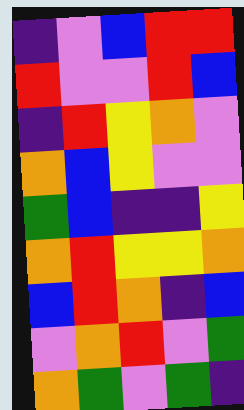[["indigo", "violet", "blue", "red", "red"], ["red", "violet", "violet", "red", "blue"], ["indigo", "red", "yellow", "orange", "violet"], ["orange", "blue", "yellow", "violet", "violet"], ["green", "blue", "indigo", "indigo", "yellow"], ["orange", "red", "yellow", "yellow", "orange"], ["blue", "red", "orange", "indigo", "blue"], ["violet", "orange", "red", "violet", "green"], ["orange", "green", "violet", "green", "indigo"]]